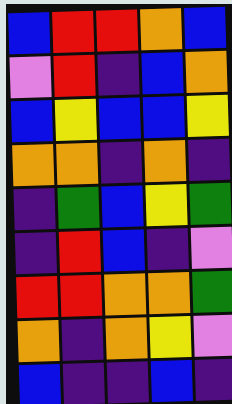[["blue", "red", "red", "orange", "blue"], ["violet", "red", "indigo", "blue", "orange"], ["blue", "yellow", "blue", "blue", "yellow"], ["orange", "orange", "indigo", "orange", "indigo"], ["indigo", "green", "blue", "yellow", "green"], ["indigo", "red", "blue", "indigo", "violet"], ["red", "red", "orange", "orange", "green"], ["orange", "indigo", "orange", "yellow", "violet"], ["blue", "indigo", "indigo", "blue", "indigo"]]